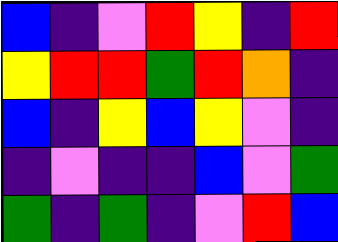[["blue", "indigo", "violet", "red", "yellow", "indigo", "red"], ["yellow", "red", "red", "green", "red", "orange", "indigo"], ["blue", "indigo", "yellow", "blue", "yellow", "violet", "indigo"], ["indigo", "violet", "indigo", "indigo", "blue", "violet", "green"], ["green", "indigo", "green", "indigo", "violet", "red", "blue"]]